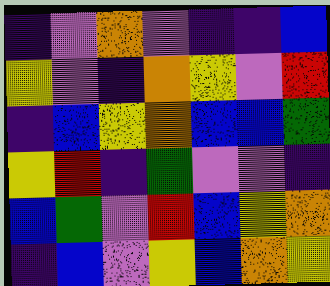[["indigo", "violet", "orange", "violet", "indigo", "indigo", "blue"], ["yellow", "violet", "indigo", "orange", "yellow", "violet", "red"], ["indigo", "blue", "yellow", "orange", "blue", "blue", "green"], ["yellow", "red", "indigo", "green", "violet", "violet", "indigo"], ["blue", "green", "violet", "red", "blue", "yellow", "orange"], ["indigo", "blue", "violet", "yellow", "blue", "orange", "yellow"]]